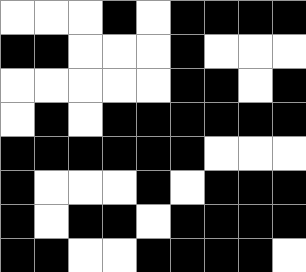[["white", "white", "white", "black", "white", "black", "black", "black", "black"], ["black", "black", "white", "white", "white", "black", "white", "white", "white"], ["white", "white", "white", "white", "white", "black", "black", "white", "black"], ["white", "black", "white", "black", "black", "black", "black", "black", "black"], ["black", "black", "black", "black", "black", "black", "white", "white", "white"], ["black", "white", "white", "white", "black", "white", "black", "black", "black"], ["black", "white", "black", "black", "white", "black", "black", "black", "black"], ["black", "black", "white", "white", "black", "black", "black", "black", "white"]]